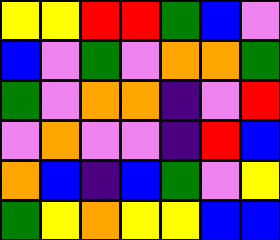[["yellow", "yellow", "red", "red", "green", "blue", "violet"], ["blue", "violet", "green", "violet", "orange", "orange", "green"], ["green", "violet", "orange", "orange", "indigo", "violet", "red"], ["violet", "orange", "violet", "violet", "indigo", "red", "blue"], ["orange", "blue", "indigo", "blue", "green", "violet", "yellow"], ["green", "yellow", "orange", "yellow", "yellow", "blue", "blue"]]